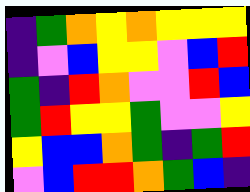[["indigo", "green", "orange", "yellow", "orange", "yellow", "yellow", "yellow"], ["indigo", "violet", "blue", "yellow", "yellow", "violet", "blue", "red"], ["green", "indigo", "red", "orange", "violet", "violet", "red", "blue"], ["green", "red", "yellow", "yellow", "green", "violet", "violet", "yellow"], ["yellow", "blue", "blue", "orange", "green", "indigo", "green", "red"], ["violet", "blue", "red", "red", "orange", "green", "blue", "indigo"]]